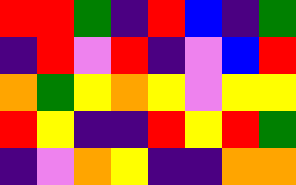[["red", "red", "green", "indigo", "red", "blue", "indigo", "green"], ["indigo", "red", "violet", "red", "indigo", "violet", "blue", "red"], ["orange", "green", "yellow", "orange", "yellow", "violet", "yellow", "yellow"], ["red", "yellow", "indigo", "indigo", "red", "yellow", "red", "green"], ["indigo", "violet", "orange", "yellow", "indigo", "indigo", "orange", "orange"]]